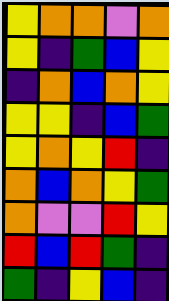[["yellow", "orange", "orange", "violet", "orange"], ["yellow", "indigo", "green", "blue", "yellow"], ["indigo", "orange", "blue", "orange", "yellow"], ["yellow", "yellow", "indigo", "blue", "green"], ["yellow", "orange", "yellow", "red", "indigo"], ["orange", "blue", "orange", "yellow", "green"], ["orange", "violet", "violet", "red", "yellow"], ["red", "blue", "red", "green", "indigo"], ["green", "indigo", "yellow", "blue", "indigo"]]